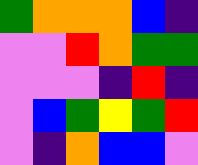[["green", "orange", "orange", "orange", "blue", "indigo"], ["violet", "violet", "red", "orange", "green", "green"], ["violet", "violet", "violet", "indigo", "red", "indigo"], ["violet", "blue", "green", "yellow", "green", "red"], ["violet", "indigo", "orange", "blue", "blue", "violet"]]